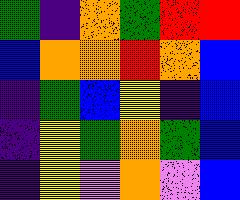[["green", "indigo", "orange", "green", "red", "red"], ["blue", "orange", "orange", "red", "orange", "blue"], ["indigo", "green", "blue", "yellow", "indigo", "blue"], ["indigo", "yellow", "green", "orange", "green", "blue"], ["indigo", "yellow", "violet", "orange", "violet", "blue"]]